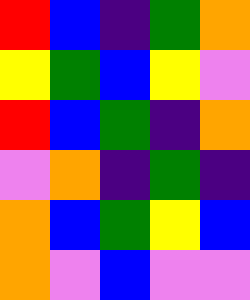[["red", "blue", "indigo", "green", "orange"], ["yellow", "green", "blue", "yellow", "violet"], ["red", "blue", "green", "indigo", "orange"], ["violet", "orange", "indigo", "green", "indigo"], ["orange", "blue", "green", "yellow", "blue"], ["orange", "violet", "blue", "violet", "violet"]]